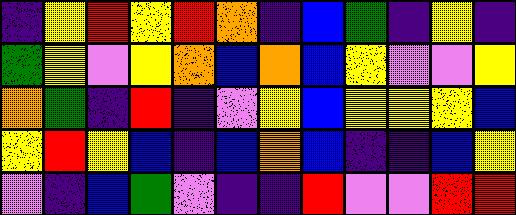[["indigo", "yellow", "red", "yellow", "red", "orange", "indigo", "blue", "green", "indigo", "yellow", "indigo"], ["green", "yellow", "violet", "yellow", "orange", "blue", "orange", "blue", "yellow", "violet", "violet", "yellow"], ["orange", "green", "indigo", "red", "indigo", "violet", "yellow", "blue", "yellow", "yellow", "yellow", "blue"], ["yellow", "red", "yellow", "blue", "indigo", "blue", "orange", "blue", "indigo", "indigo", "blue", "yellow"], ["violet", "indigo", "blue", "green", "violet", "indigo", "indigo", "red", "violet", "violet", "red", "red"]]